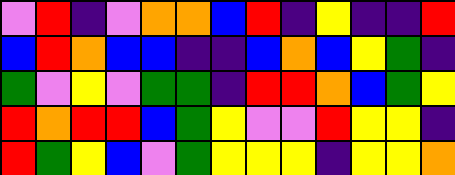[["violet", "red", "indigo", "violet", "orange", "orange", "blue", "red", "indigo", "yellow", "indigo", "indigo", "red"], ["blue", "red", "orange", "blue", "blue", "indigo", "indigo", "blue", "orange", "blue", "yellow", "green", "indigo"], ["green", "violet", "yellow", "violet", "green", "green", "indigo", "red", "red", "orange", "blue", "green", "yellow"], ["red", "orange", "red", "red", "blue", "green", "yellow", "violet", "violet", "red", "yellow", "yellow", "indigo"], ["red", "green", "yellow", "blue", "violet", "green", "yellow", "yellow", "yellow", "indigo", "yellow", "yellow", "orange"]]